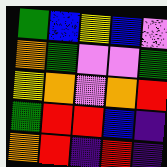[["green", "blue", "yellow", "blue", "violet"], ["orange", "green", "violet", "violet", "green"], ["yellow", "orange", "violet", "orange", "red"], ["green", "red", "red", "blue", "indigo"], ["orange", "red", "indigo", "red", "indigo"]]